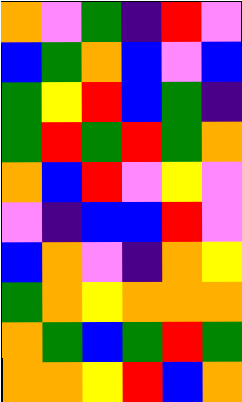[["orange", "violet", "green", "indigo", "red", "violet"], ["blue", "green", "orange", "blue", "violet", "blue"], ["green", "yellow", "red", "blue", "green", "indigo"], ["green", "red", "green", "red", "green", "orange"], ["orange", "blue", "red", "violet", "yellow", "violet"], ["violet", "indigo", "blue", "blue", "red", "violet"], ["blue", "orange", "violet", "indigo", "orange", "yellow"], ["green", "orange", "yellow", "orange", "orange", "orange"], ["orange", "green", "blue", "green", "red", "green"], ["orange", "orange", "yellow", "red", "blue", "orange"]]